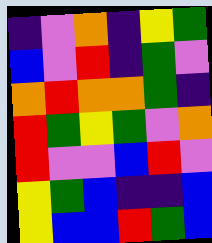[["indigo", "violet", "orange", "indigo", "yellow", "green"], ["blue", "violet", "red", "indigo", "green", "violet"], ["orange", "red", "orange", "orange", "green", "indigo"], ["red", "green", "yellow", "green", "violet", "orange"], ["red", "violet", "violet", "blue", "red", "violet"], ["yellow", "green", "blue", "indigo", "indigo", "blue"], ["yellow", "blue", "blue", "red", "green", "blue"]]